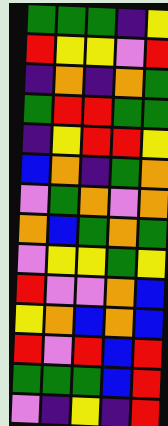[["green", "green", "green", "indigo", "yellow"], ["red", "yellow", "yellow", "violet", "red"], ["indigo", "orange", "indigo", "orange", "green"], ["green", "red", "red", "green", "green"], ["indigo", "yellow", "red", "red", "yellow"], ["blue", "orange", "indigo", "green", "orange"], ["violet", "green", "orange", "violet", "orange"], ["orange", "blue", "green", "orange", "green"], ["violet", "yellow", "yellow", "green", "yellow"], ["red", "violet", "violet", "orange", "blue"], ["yellow", "orange", "blue", "orange", "blue"], ["red", "violet", "red", "blue", "red"], ["green", "green", "green", "blue", "red"], ["violet", "indigo", "yellow", "indigo", "red"]]